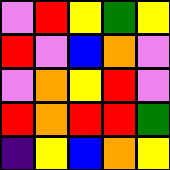[["violet", "red", "yellow", "green", "yellow"], ["red", "violet", "blue", "orange", "violet"], ["violet", "orange", "yellow", "red", "violet"], ["red", "orange", "red", "red", "green"], ["indigo", "yellow", "blue", "orange", "yellow"]]